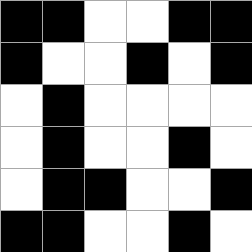[["black", "black", "white", "white", "black", "black"], ["black", "white", "white", "black", "white", "black"], ["white", "black", "white", "white", "white", "white"], ["white", "black", "white", "white", "black", "white"], ["white", "black", "black", "white", "white", "black"], ["black", "black", "white", "white", "black", "white"]]